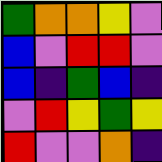[["green", "orange", "orange", "yellow", "violet"], ["blue", "violet", "red", "red", "violet"], ["blue", "indigo", "green", "blue", "indigo"], ["violet", "red", "yellow", "green", "yellow"], ["red", "violet", "violet", "orange", "indigo"]]